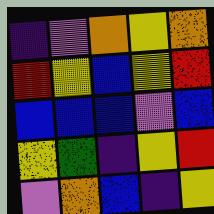[["indigo", "violet", "orange", "yellow", "orange"], ["red", "yellow", "blue", "yellow", "red"], ["blue", "blue", "blue", "violet", "blue"], ["yellow", "green", "indigo", "yellow", "red"], ["violet", "orange", "blue", "indigo", "yellow"]]